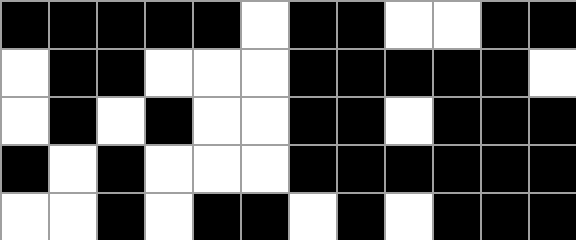[["black", "black", "black", "black", "black", "white", "black", "black", "white", "white", "black", "black"], ["white", "black", "black", "white", "white", "white", "black", "black", "black", "black", "black", "white"], ["white", "black", "white", "black", "white", "white", "black", "black", "white", "black", "black", "black"], ["black", "white", "black", "white", "white", "white", "black", "black", "black", "black", "black", "black"], ["white", "white", "black", "white", "black", "black", "white", "black", "white", "black", "black", "black"]]